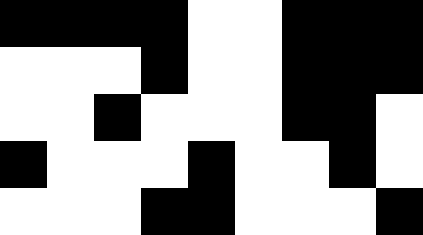[["black", "black", "black", "black", "white", "white", "black", "black", "black"], ["white", "white", "white", "black", "white", "white", "black", "black", "black"], ["white", "white", "black", "white", "white", "white", "black", "black", "white"], ["black", "white", "white", "white", "black", "white", "white", "black", "white"], ["white", "white", "white", "black", "black", "white", "white", "white", "black"]]